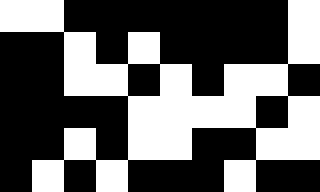[["white", "white", "black", "black", "black", "black", "black", "black", "black", "white"], ["black", "black", "white", "black", "white", "black", "black", "black", "black", "white"], ["black", "black", "white", "white", "black", "white", "black", "white", "white", "black"], ["black", "black", "black", "black", "white", "white", "white", "white", "black", "white"], ["black", "black", "white", "black", "white", "white", "black", "black", "white", "white"], ["black", "white", "black", "white", "black", "black", "black", "white", "black", "black"]]